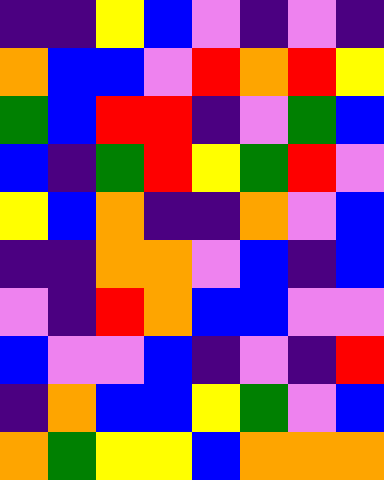[["indigo", "indigo", "yellow", "blue", "violet", "indigo", "violet", "indigo"], ["orange", "blue", "blue", "violet", "red", "orange", "red", "yellow"], ["green", "blue", "red", "red", "indigo", "violet", "green", "blue"], ["blue", "indigo", "green", "red", "yellow", "green", "red", "violet"], ["yellow", "blue", "orange", "indigo", "indigo", "orange", "violet", "blue"], ["indigo", "indigo", "orange", "orange", "violet", "blue", "indigo", "blue"], ["violet", "indigo", "red", "orange", "blue", "blue", "violet", "violet"], ["blue", "violet", "violet", "blue", "indigo", "violet", "indigo", "red"], ["indigo", "orange", "blue", "blue", "yellow", "green", "violet", "blue"], ["orange", "green", "yellow", "yellow", "blue", "orange", "orange", "orange"]]